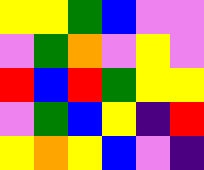[["yellow", "yellow", "green", "blue", "violet", "violet"], ["violet", "green", "orange", "violet", "yellow", "violet"], ["red", "blue", "red", "green", "yellow", "yellow"], ["violet", "green", "blue", "yellow", "indigo", "red"], ["yellow", "orange", "yellow", "blue", "violet", "indigo"]]